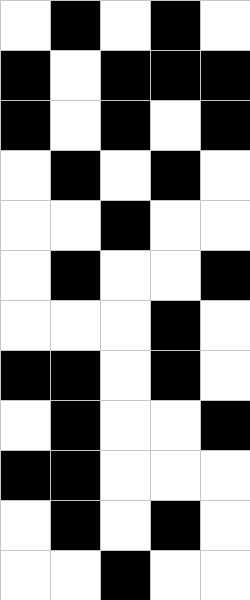[["white", "black", "white", "black", "white"], ["black", "white", "black", "black", "black"], ["black", "white", "black", "white", "black"], ["white", "black", "white", "black", "white"], ["white", "white", "black", "white", "white"], ["white", "black", "white", "white", "black"], ["white", "white", "white", "black", "white"], ["black", "black", "white", "black", "white"], ["white", "black", "white", "white", "black"], ["black", "black", "white", "white", "white"], ["white", "black", "white", "black", "white"], ["white", "white", "black", "white", "white"]]